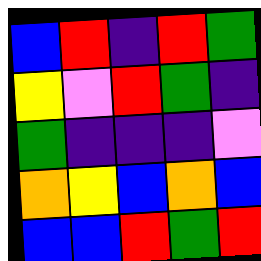[["blue", "red", "indigo", "red", "green"], ["yellow", "violet", "red", "green", "indigo"], ["green", "indigo", "indigo", "indigo", "violet"], ["orange", "yellow", "blue", "orange", "blue"], ["blue", "blue", "red", "green", "red"]]